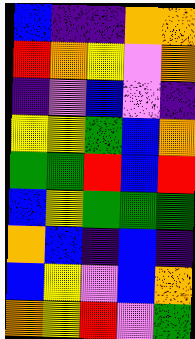[["blue", "indigo", "indigo", "orange", "orange"], ["red", "orange", "yellow", "violet", "orange"], ["indigo", "violet", "blue", "violet", "indigo"], ["yellow", "yellow", "green", "blue", "orange"], ["green", "green", "red", "blue", "red"], ["blue", "yellow", "green", "green", "green"], ["orange", "blue", "indigo", "blue", "indigo"], ["blue", "yellow", "violet", "blue", "orange"], ["orange", "yellow", "red", "violet", "green"]]